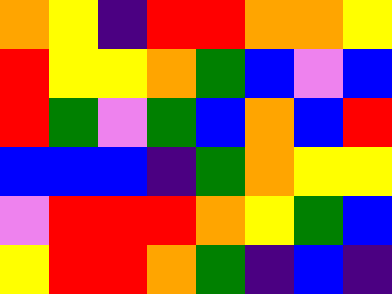[["orange", "yellow", "indigo", "red", "red", "orange", "orange", "yellow"], ["red", "yellow", "yellow", "orange", "green", "blue", "violet", "blue"], ["red", "green", "violet", "green", "blue", "orange", "blue", "red"], ["blue", "blue", "blue", "indigo", "green", "orange", "yellow", "yellow"], ["violet", "red", "red", "red", "orange", "yellow", "green", "blue"], ["yellow", "red", "red", "orange", "green", "indigo", "blue", "indigo"]]